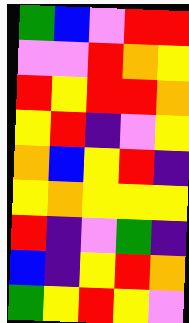[["green", "blue", "violet", "red", "red"], ["violet", "violet", "red", "orange", "yellow"], ["red", "yellow", "red", "red", "orange"], ["yellow", "red", "indigo", "violet", "yellow"], ["orange", "blue", "yellow", "red", "indigo"], ["yellow", "orange", "yellow", "yellow", "yellow"], ["red", "indigo", "violet", "green", "indigo"], ["blue", "indigo", "yellow", "red", "orange"], ["green", "yellow", "red", "yellow", "violet"]]